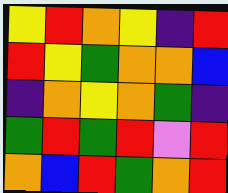[["yellow", "red", "orange", "yellow", "indigo", "red"], ["red", "yellow", "green", "orange", "orange", "blue"], ["indigo", "orange", "yellow", "orange", "green", "indigo"], ["green", "red", "green", "red", "violet", "red"], ["orange", "blue", "red", "green", "orange", "red"]]